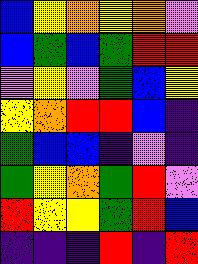[["blue", "yellow", "orange", "yellow", "orange", "violet"], ["blue", "green", "blue", "green", "red", "red"], ["violet", "yellow", "violet", "green", "blue", "yellow"], ["yellow", "orange", "red", "red", "blue", "indigo"], ["green", "blue", "blue", "indigo", "violet", "indigo"], ["green", "yellow", "orange", "green", "red", "violet"], ["red", "yellow", "yellow", "green", "red", "blue"], ["indigo", "indigo", "indigo", "red", "indigo", "red"]]